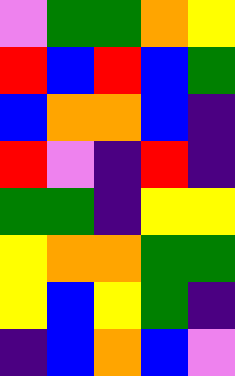[["violet", "green", "green", "orange", "yellow"], ["red", "blue", "red", "blue", "green"], ["blue", "orange", "orange", "blue", "indigo"], ["red", "violet", "indigo", "red", "indigo"], ["green", "green", "indigo", "yellow", "yellow"], ["yellow", "orange", "orange", "green", "green"], ["yellow", "blue", "yellow", "green", "indigo"], ["indigo", "blue", "orange", "blue", "violet"]]